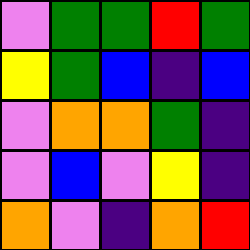[["violet", "green", "green", "red", "green"], ["yellow", "green", "blue", "indigo", "blue"], ["violet", "orange", "orange", "green", "indigo"], ["violet", "blue", "violet", "yellow", "indigo"], ["orange", "violet", "indigo", "orange", "red"]]